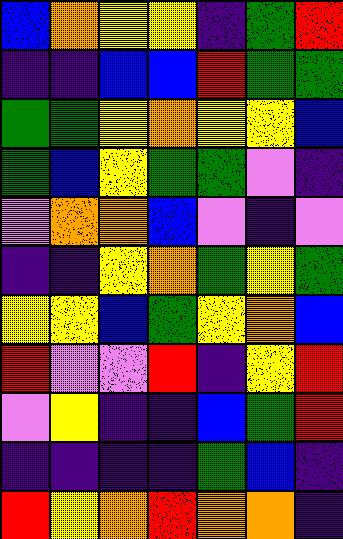[["blue", "orange", "yellow", "yellow", "indigo", "green", "red"], ["indigo", "indigo", "blue", "blue", "red", "green", "green"], ["green", "green", "yellow", "orange", "yellow", "yellow", "blue"], ["green", "blue", "yellow", "green", "green", "violet", "indigo"], ["violet", "orange", "orange", "blue", "violet", "indigo", "violet"], ["indigo", "indigo", "yellow", "orange", "green", "yellow", "green"], ["yellow", "yellow", "blue", "green", "yellow", "orange", "blue"], ["red", "violet", "violet", "red", "indigo", "yellow", "red"], ["violet", "yellow", "indigo", "indigo", "blue", "green", "red"], ["indigo", "indigo", "indigo", "indigo", "green", "blue", "indigo"], ["red", "yellow", "orange", "red", "orange", "orange", "indigo"]]